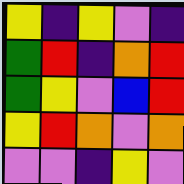[["yellow", "indigo", "yellow", "violet", "indigo"], ["green", "red", "indigo", "orange", "red"], ["green", "yellow", "violet", "blue", "red"], ["yellow", "red", "orange", "violet", "orange"], ["violet", "violet", "indigo", "yellow", "violet"]]